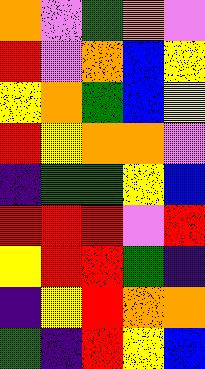[["orange", "violet", "green", "orange", "violet"], ["red", "violet", "orange", "blue", "yellow"], ["yellow", "orange", "green", "blue", "yellow"], ["red", "yellow", "orange", "orange", "violet"], ["indigo", "green", "green", "yellow", "blue"], ["red", "red", "red", "violet", "red"], ["yellow", "red", "red", "green", "indigo"], ["indigo", "yellow", "red", "orange", "orange"], ["green", "indigo", "red", "yellow", "blue"]]